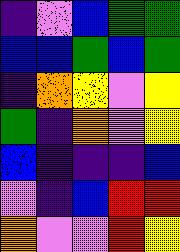[["indigo", "violet", "blue", "green", "green"], ["blue", "blue", "green", "blue", "green"], ["indigo", "orange", "yellow", "violet", "yellow"], ["green", "indigo", "orange", "violet", "yellow"], ["blue", "indigo", "indigo", "indigo", "blue"], ["violet", "indigo", "blue", "red", "red"], ["orange", "violet", "violet", "red", "yellow"]]